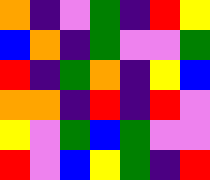[["orange", "indigo", "violet", "green", "indigo", "red", "yellow"], ["blue", "orange", "indigo", "green", "violet", "violet", "green"], ["red", "indigo", "green", "orange", "indigo", "yellow", "blue"], ["orange", "orange", "indigo", "red", "indigo", "red", "violet"], ["yellow", "violet", "green", "blue", "green", "violet", "violet"], ["red", "violet", "blue", "yellow", "green", "indigo", "red"]]